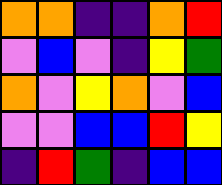[["orange", "orange", "indigo", "indigo", "orange", "red"], ["violet", "blue", "violet", "indigo", "yellow", "green"], ["orange", "violet", "yellow", "orange", "violet", "blue"], ["violet", "violet", "blue", "blue", "red", "yellow"], ["indigo", "red", "green", "indigo", "blue", "blue"]]